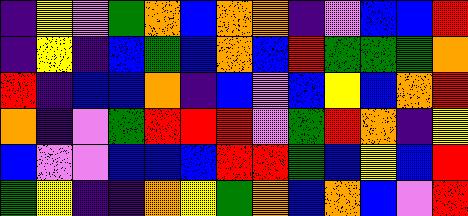[["indigo", "yellow", "violet", "green", "orange", "blue", "orange", "orange", "indigo", "violet", "blue", "blue", "red"], ["indigo", "yellow", "indigo", "blue", "green", "blue", "orange", "blue", "red", "green", "green", "green", "orange"], ["red", "indigo", "blue", "blue", "orange", "indigo", "blue", "violet", "blue", "yellow", "blue", "orange", "red"], ["orange", "indigo", "violet", "green", "red", "red", "red", "violet", "green", "red", "orange", "indigo", "yellow"], ["blue", "violet", "violet", "blue", "blue", "blue", "red", "red", "green", "blue", "yellow", "blue", "red"], ["green", "yellow", "indigo", "indigo", "orange", "yellow", "green", "orange", "blue", "orange", "blue", "violet", "red"]]